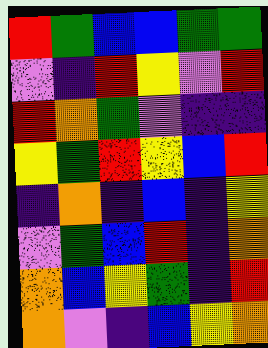[["red", "green", "blue", "blue", "green", "green"], ["violet", "indigo", "red", "yellow", "violet", "red"], ["red", "orange", "green", "violet", "indigo", "indigo"], ["yellow", "green", "red", "yellow", "blue", "red"], ["indigo", "orange", "indigo", "blue", "indigo", "yellow"], ["violet", "green", "blue", "red", "indigo", "orange"], ["orange", "blue", "yellow", "green", "indigo", "red"], ["orange", "violet", "indigo", "blue", "yellow", "orange"]]